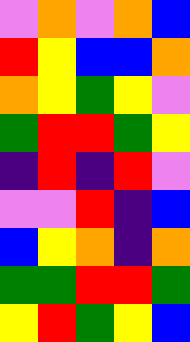[["violet", "orange", "violet", "orange", "blue"], ["red", "yellow", "blue", "blue", "orange"], ["orange", "yellow", "green", "yellow", "violet"], ["green", "red", "red", "green", "yellow"], ["indigo", "red", "indigo", "red", "violet"], ["violet", "violet", "red", "indigo", "blue"], ["blue", "yellow", "orange", "indigo", "orange"], ["green", "green", "red", "red", "green"], ["yellow", "red", "green", "yellow", "blue"]]